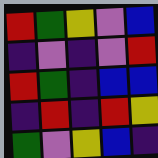[["red", "green", "yellow", "violet", "blue"], ["indigo", "violet", "indigo", "violet", "red"], ["red", "green", "indigo", "blue", "blue"], ["indigo", "red", "indigo", "red", "yellow"], ["green", "violet", "yellow", "blue", "indigo"]]